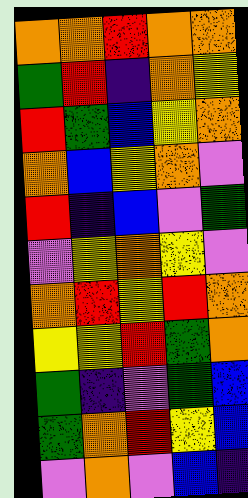[["orange", "orange", "red", "orange", "orange"], ["green", "red", "indigo", "orange", "yellow"], ["red", "green", "blue", "yellow", "orange"], ["orange", "blue", "yellow", "orange", "violet"], ["red", "indigo", "blue", "violet", "green"], ["violet", "yellow", "orange", "yellow", "violet"], ["orange", "red", "yellow", "red", "orange"], ["yellow", "yellow", "red", "green", "orange"], ["green", "indigo", "violet", "green", "blue"], ["green", "orange", "red", "yellow", "blue"], ["violet", "orange", "violet", "blue", "indigo"]]